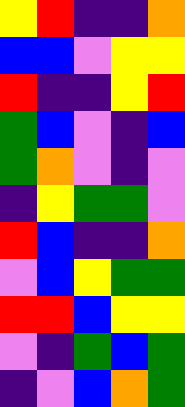[["yellow", "red", "indigo", "indigo", "orange"], ["blue", "blue", "violet", "yellow", "yellow"], ["red", "indigo", "indigo", "yellow", "red"], ["green", "blue", "violet", "indigo", "blue"], ["green", "orange", "violet", "indigo", "violet"], ["indigo", "yellow", "green", "green", "violet"], ["red", "blue", "indigo", "indigo", "orange"], ["violet", "blue", "yellow", "green", "green"], ["red", "red", "blue", "yellow", "yellow"], ["violet", "indigo", "green", "blue", "green"], ["indigo", "violet", "blue", "orange", "green"]]